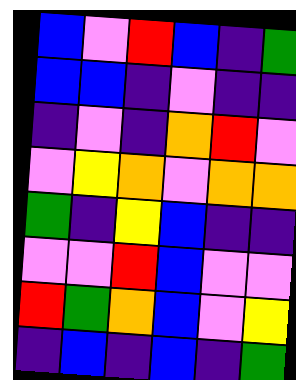[["blue", "violet", "red", "blue", "indigo", "green"], ["blue", "blue", "indigo", "violet", "indigo", "indigo"], ["indigo", "violet", "indigo", "orange", "red", "violet"], ["violet", "yellow", "orange", "violet", "orange", "orange"], ["green", "indigo", "yellow", "blue", "indigo", "indigo"], ["violet", "violet", "red", "blue", "violet", "violet"], ["red", "green", "orange", "blue", "violet", "yellow"], ["indigo", "blue", "indigo", "blue", "indigo", "green"]]